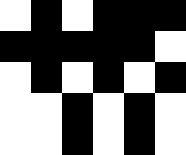[["white", "black", "white", "black", "black", "black"], ["black", "black", "black", "black", "black", "white"], ["white", "black", "white", "black", "white", "black"], ["white", "white", "black", "white", "black", "white"], ["white", "white", "black", "white", "black", "white"]]